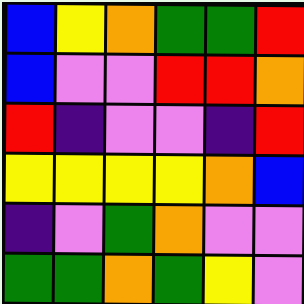[["blue", "yellow", "orange", "green", "green", "red"], ["blue", "violet", "violet", "red", "red", "orange"], ["red", "indigo", "violet", "violet", "indigo", "red"], ["yellow", "yellow", "yellow", "yellow", "orange", "blue"], ["indigo", "violet", "green", "orange", "violet", "violet"], ["green", "green", "orange", "green", "yellow", "violet"]]